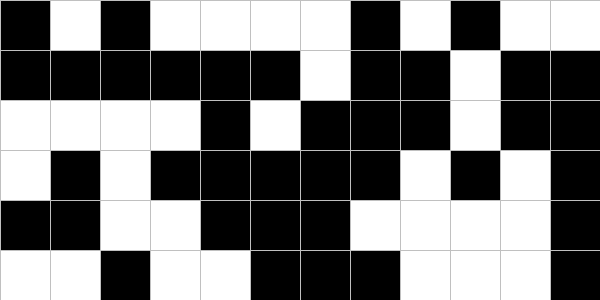[["black", "white", "black", "white", "white", "white", "white", "black", "white", "black", "white", "white"], ["black", "black", "black", "black", "black", "black", "white", "black", "black", "white", "black", "black"], ["white", "white", "white", "white", "black", "white", "black", "black", "black", "white", "black", "black"], ["white", "black", "white", "black", "black", "black", "black", "black", "white", "black", "white", "black"], ["black", "black", "white", "white", "black", "black", "black", "white", "white", "white", "white", "black"], ["white", "white", "black", "white", "white", "black", "black", "black", "white", "white", "white", "black"]]